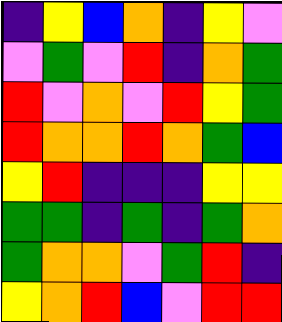[["indigo", "yellow", "blue", "orange", "indigo", "yellow", "violet"], ["violet", "green", "violet", "red", "indigo", "orange", "green"], ["red", "violet", "orange", "violet", "red", "yellow", "green"], ["red", "orange", "orange", "red", "orange", "green", "blue"], ["yellow", "red", "indigo", "indigo", "indigo", "yellow", "yellow"], ["green", "green", "indigo", "green", "indigo", "green", "orange"], ["green", "orange", "orange", "violet", "green", "red", "indigo"], ["yellow", "orange", "red", "blue", "violet", "red", "red"]]